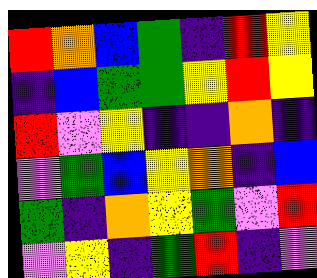[["red", "orange", "blue", "green", "indigo", "red", "yellow"], ["indigo", "blue", "green", "green", "yellow", "red", "yellow"], ["red", "violet", "yellow", "indigo", "indigo", "orange", "indigo"], ["violet", "green", "blue", "yellow", "orange", "indigo", "blue"], ["green", "indigo", "orange", "yellow", "green", "violet", "red"], ["violet", "yellow", "indigo", "green", "red", "indigo", "violet"]]